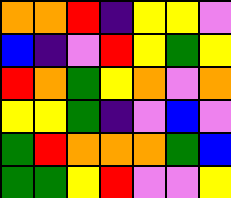[["orange", "orange", "red", "indigo", "yellow", "yellow", "violet"], ["blue", "indigo", "violet", "red", "yellow", "green", "yellow"], ["red", "orange", "green", "yellow", "orange", "violet", "orange"], ["yellow", "yellow", "green", "indigo", "violet", "blue", "violet"], ["green", "red", "orange", "orange", "orange", "green", "blue"], ["green", "green", "yellow", "red", "violet", "violet", "yellow"]]